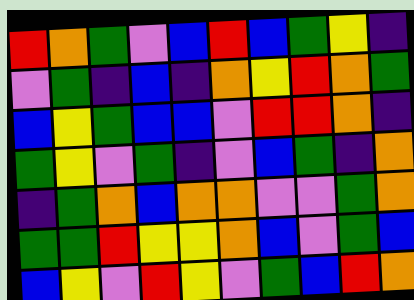[["red", "orange", "green", "violet", "blue", "red", "blue", "green", "yellow", "indigo"], ["violet", "green", "indigo", "blue", "indigo", "orange", "yellow", "red", "orange", "green"], ["blue", "yellow", "green", "blue", "blue", "violet", "red", "red", "orange", "indigo"], ["green", "yellow", "violet", "green", "indigo", "violet", "blue", "green", "indigo", "orange"], ["indigo", "green", "orange", "blue", "orange", "orange", "violet", "violet", "green", "orange"], ["green", "green", "red", "yellow", "yellow", "orange", "blue", "violet", "green", "blue"], ["blue", "yellow", "violet", "red", "yellow", "violet", "green", "blue", "red", "orange"]]